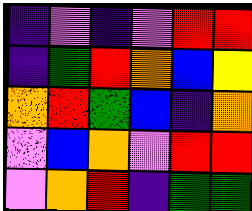[["indigo", "violet", "indigo", "violet", "red", "red"], ["indigo", "green", "red", "orange", "blue", "yellow"], ["orange", "red", "green", "blue", "indigo", "orange"], ["violet", "blue", "orange", "violet", "red", "red"], ["violet", "orange", "red", "indigo", "green", "green"]]